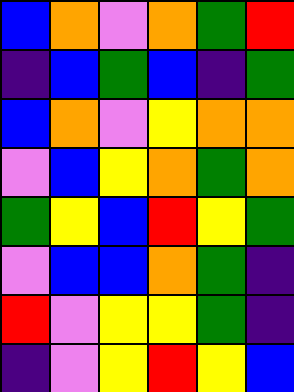[["blue", "orange", "violet", "orange", "green", "red"], ["indigo", "blue", "green", "blue", "indigo", "green"], ["blue", "orange", "violet", "yellow", "orange", "orange"], ["violet", "blue", "yellow", "orange", "green", "orange"], ["green", "yellow", "blue", "red", "yellow", "green"], ["violet", "blue", "blue", "orange", "green", "indigo"], ["red", "violet", "yellow", "yellow", "green", "indigo"], ["indigo", "violet", "yellow", "red", "yellow", "blue"]]